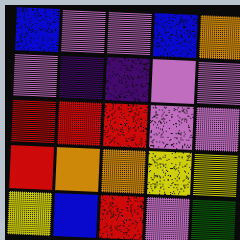[["blue", "violet", "violet", "blue", "orange"], ["violet", "indigo", "indigo", "violet", "violet"], ["red", "red", "red", "violet", "violet"], ["red", "orange", "orange", "yellow", "yellow"], ["yellow", "blue", "red", "violet", "green"]]